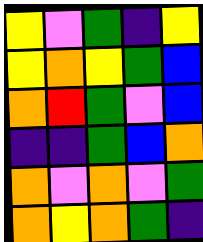[["yellow", "violet", "green", "indigo", "yellow"], ["yellow", "orange", "yellow", "green", "blue"], ["orange", "red", "green", "violet", "blue"], ["indigo", "indigo", "green", "blue", "orange"], ["orange", "violet", "orange", "violet", "green"], ["orange", "yellow", "orange", "green", "indigo"]]